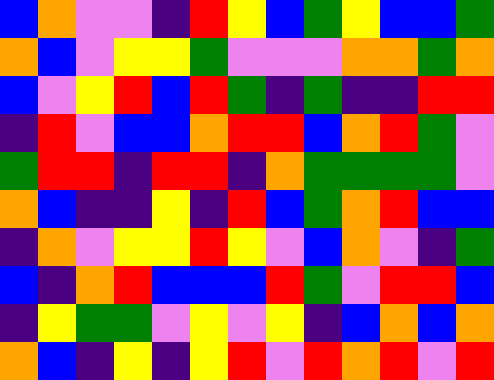[["blue", "orange", "violet", "violet", "indigo", "red", "yellow", "blue", "green", "yellow", "blue", "blue", "green"], ["orange", "blue", "violet", "yellow", "yellow", "green", "violet", "violet", "violet", "orange", "orange", "green", "orange"], ["blue", "violet", "yellow", "red", "blue", "red", "green", "indigo", "green", "indigo", "indigo", "red", "red"], ["indigo", "red", "violet", "blue", "blue", "orange", "red", "red", "blue", "orange", "red", "green", "violet"], ["green", "red", "red", "indigo", "red", "red", "indigo", "orange", "green", "green", "green", "green", "violet"], ["orange", "blue", "indigo", "indigo", "yellow", "indigo", "red", "blue", "green", "orange", "red", "blue", "blue"], ["indigo", "orange", "violet", "yellow", "yellow", "red", "yellow", "violet", "blue", "orange", "violet", "indigo", "green"], ["blue", "indigo", "orange", "red", "blue", "blue", "blue", "red", "green", "violet", "red", "red", "blue"], ["indigo", "yellow", "green", "green", "violet", "yellow", "violet", "yellow", "indigo", "blue", "orange", "blue", "orange"], ["orange", "blue", "indigo", "yellow", "indigo", "yellow", "red", "violet", "red", "orange", "red", "violet", "red"]]